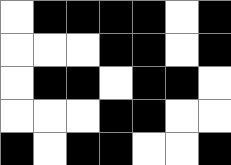[["white", "black", "black", "black", "black", "white", "black"], ["white", "white", "white", "black", "black", "white", "black"], ["white", "black", "black", "white", "black", "black", "white"], ["white", "white", "white", "black", "black", "white", "white"], ["black", "white", "black", "black", "white", "white", "black"]]